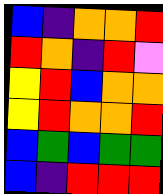[["blue", "indigo", "orange", "orange", "red"], ["red", "orange", "indigo", "red", "violet"], ["yellow", "red", "blue", "orange", "orange"], ["yellow", "red", "orange", "orange", "red"], ["blue", "green", "blue", "green", "green"], ["blue", "indigo", "red", "red", "red"]]